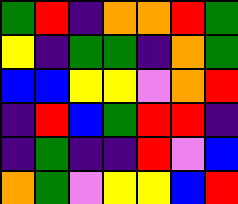[["green", "red", "indigo", "orange", "orange", "red", "green"], ["yellow", "indigo", "green", "green", "indigo", "orange", "green"], ["blue", "blue", "yellow", "yellow", "violet", "orange", "red"], ["indigo", "red", "blue", "green", "red", "red", "indigo"], ["indigo", "green", "indigo", "indigo", "red", "violet", "blue"], ["orange", "green", "violet", "yellow", "yellow", "blue", "red"]]